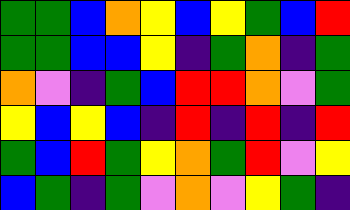[["green", "green", "blue", "orange", "yellow", "blue", "yellow", "green", "blue", "red"], ["green", "green", "blue", "blue", "yellow", "indigo", "green", "orange", "indigo", "green"], ["orange", "violet", "indigo", "green", "blue", "red", "red", "orange", "violet", "green"], ["yellow", "blue", "yellow", "blue", "indigo", "red", "indigo", "red", "indigo", "red"], ["green", "blue", "red", "green", "yellow", "orange", "green", "red", "violet", "yellow"], ["blue", "green", "indigo", "green", "violet", "orange", "violet", "yellow", "green", "indigo"]]